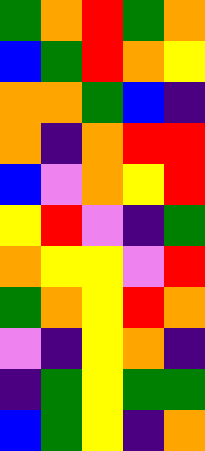[["green", "orange", "red", "green", "orange"], ["blue", "green", "red", "orange", "yellow"], ["orange", "orange", "green", "blue", "indigo"], ["orange", "indigo", "orange", "red", "red"], ["blue", "violet", "orange", "yellow", "red"], ["yellow", "red", "violet", "indigo", "green"], ["orange", "yellow", "yellow", "violet", "red"], ["green", "orange", "yellow", "red", "orange"], ["violet", "indigo", "yellow", "orange", "indigo"], ["indigo", "green", "yellow", "green", "green"], ["blue", "green", "yellow", "indigo", "orange"]]